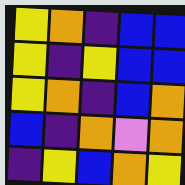[["yellow", "orange", "indigo", "blue", "blue"], ["yellow", "indigo", "yellow", "blue", "blue"], ["yellow", "orange", "indigo", "blue", "orange"], ["blue", "indigo", "orange", "violet", "orange"], ["indigo", "yellow", "blue", "orange", "yellow"]]